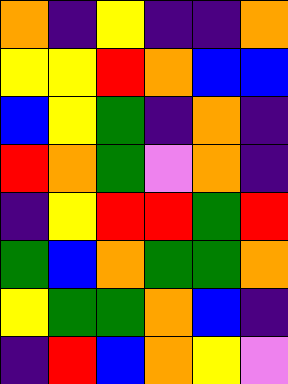[["orange", "indigo", "yellow", "indigo", "indigo", "orange"], ["yellow", "yellow", "red", "orange", "blue", "blue"], ["blue", "yellow", "green", "indigo", "orange", "indigo"], ["red", "orange", "green", "violet", "orange", "indigo"], ["indigo", "yellow", "red", "red", "green", "red"], ["green", "blue", "orange", "green", "green", "orange"], ["yellow", "green", "green", "orange", "blue", "indigo"], ["indigo", "red", "blue", "orange", "yellow", "violet"]]